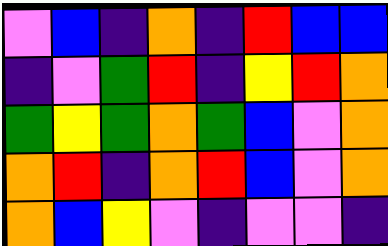[["violet", "blue", "indigo", "orange", "indigo", "red", "blue", "blue"], ["indigo", "violet", "green", "red", "indigo", "yellow", "red", "orange"], ["green", "yellow", "green", "orange", "green", "blue", "violet", "orange"], ["orange", "red", "indigo", "orange", "red", "blue", "violet", "orange"], ["orange", "blue", "yellow", "violet", "indigo", "violet", "violet", "indigo"]]